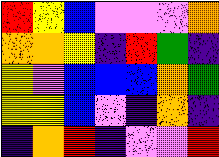[["red", "yellow", "blue", "violet", "violet", "violet", "orange"], ["orange", "orange", "yellow", "indigo", "red", "green", "indigo"], ["yellow", "violet", "blue", "blue", "blue", "orange", "green"], ["yellow", "yellow", "blue", "violet", "indigo", "orange", "indigo"], ["indigo", "orange", "red", "indigo", "violet", "violet", "red"]]